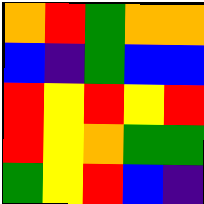[["orange", "red", "green", "orange", "orange"], ["blue", "indigo", "green", "blue", "blue"], ["red", "yellow", "red", "yellow", "red"], ["red", "yellow", "orange", "green", "green"], ["green", "yellow", "red", "blue", "indigo"]]